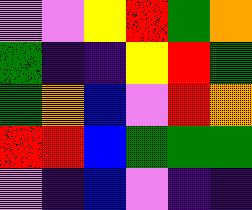[["violet", "violet", "yellow", "red", "green", "orange"], ["green", "indigo", "indigo", "yellow", "red", "green"], ["green", "orange", "blue", "violet", "red", "orange"], ["red", "red", "blue", "green", "green", "green"], ["violet", "indigo", "blue", "violet", "indigo", "indigo"]]